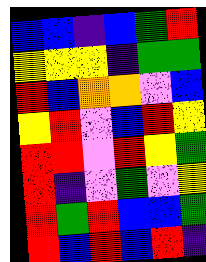[["blue", "blue", "indigo", "blue", "green", "red"], ["yellow", "yellow", "yellow", "indigo", "green", "green"], ["red", "blue", "orange", "orange", "violet", "blue"], ["yellow", "red", "violet", "blue", "red", "yellow"], ["red", "red", "violet", "red", "yellow", "green"], ["red", "indigo", "violet", "green", "violet", "yellow"], ["red", "green", "red", "blue", "blue", "green"], ["red", "blue", "red", "blue", "red", "indigo"]]